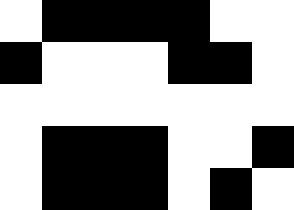[["white", "black", "black", "black", "black", "white", "white"], ["black", "white", "white", "white", "black", "black", "white"], ["white", "white", "white", "white", "white", "white", "white"], ["white", "black", "black", "black", "white", "white", "black"], ["white", "black", "black", "black", "white", "black", "white"]]